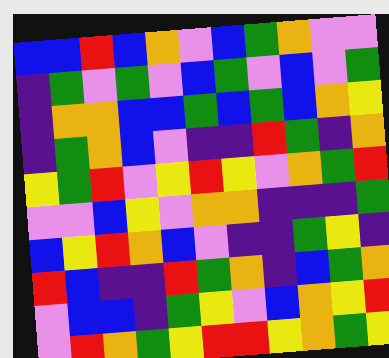[["blue", "blue", "red", "blue", "orange", "violet", "blue", "green", "orange", "violet", "violet"], ["indigo", "green", "violet", "green", "violet", "blue", "green", "violet", "blue", "violet", "green"], ["indigo", "orange", "orange", "blue", "blue", "green", "blue", "green", "blue", "orange", "yellow"], ["indigo", "green", "orange", "blue", "violet", "indigo", "indigo", "red", "green", "indigo", "orange"], ["yellow", "green", "red", "violet", "yellow", "red", "yellow", "violet", "orange", "green", "red"], ["violet", "violet", "blue", "yellow", "violet", "orange", "orange", "indigo", "indigo", "indigo", "green"], ["blue", "yellow", "red", "orange", "blue", "violet", "indigo", "indigo", "green", "yellow", "indigo"], ["red", "blue", "indigo", "indigo", "red", "green", "orange", "indigo", "blue", "green", "orange"], ["violet", "blue", "blue", "indigo", "green", "yellow", "violet", "blue", "orange", "yellow", "red"], ["violet", "red", "orange", "green", "yellow", "red", "red", "yellow", "orange", "green", "yellow"]]